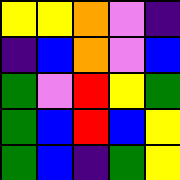[["yellow", "yellow", "orange", "violet", "indigo"], ["indigo", "blue", "orange", "violet", "blue"], ["green", "violet", "red", "yellow", "green"], ["green", "blue", "red", "blue", "yellow"], ["green", "blue", "indigo", "green", "yellow"]]